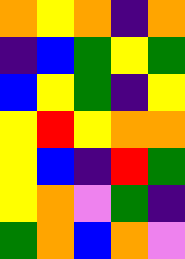[["orange", "yellow", "orange", "indigo", "orange"], ["indigo", "blue", "green", "yellow", "green"], ["blue", "yellow", "green", "indigo", "yellow"], ["yellow", "red", "yellow", "orange", "orange"], ["yellow", "blue", "indigo", "red", "green"], ["yellow", "orange", "violet", "green", "indigo"], ["green", "orange", "blue", "orange", "violet"]]